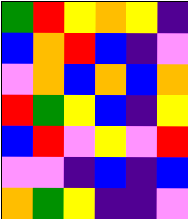[["green", "red", "yellow", "orange", "yellow", "indigo"], ["blue", "orange", "red", "blue", "indigo", "violet"], ["violet", "orange", "blue", "orange", "blue", "orange"], ["red", "green", "yellow", "blue", "indigo", "yellow"], ["blue", "red", "violet", "yellow", "violet", "red"], ["violet", "violet", "indigo", "blue", "indigo", "blue"], ["orange", "green", "yellow", "indigo", "indigo", "violet"]]